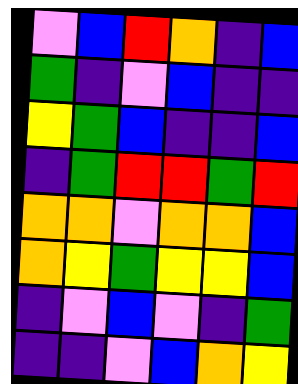[["violet", "blue", "red", "orange", "indigo", "blue"], ["green", "indigo", "violet", "blue", "indigo", "indigo"], ["yellow", "green", "blue", "indigo", "indigo", "blue"], ["indigo", "green", "red", "red", "green", "red"], ["orange", "orange", "violet", "orange", "orange", "blue"], ["orange", "yellow", "green", "yellow", "yellow", "blue"], ["indigo", "violet", "blue", "violet", "indigo", "green"], ["indigo", "indigo", "violet", "blue", "orange", "yellow"]]